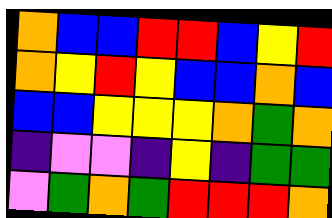[["orange", "blue", "blue", "red", "red", "blue", "yellow", "red"], ["orange", "yellow", "red", "yellow", "blue", "blue", "orange", "blue"], ["blue", "blue", "yellow", "yellow", "yellow", "orange", "green", "orange"], ["indigo", "violet", "violet", "indigo", "yellow", "indigo", "green", "green"], ["violet", "green", "orange", "green", "red", "red", "red", "orange"]]